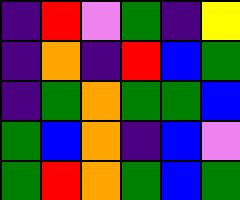[["indigo", "red", "violet", "green", "indigo", "yellow"], ["indigo", "orange", "indigo", "red", "blue", "green"], ["indigo", "green", "orange", "green", "green", "blue"], ["green", "blue", "orange", "indigo", "blue", "violet"], ["green", "red", "orange", "green", "blue", "green"]]